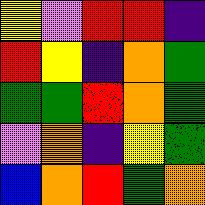[["yellow", "violet", "red", "red", "indigo"], ["red", "yellow", "indigo", "orange", "green"], ["green", "green", "red", "orange", "green"], ["violet", "orange", "indigo", "yellow", "green"], ["blue", "orange", "red", "green", "orange"]]